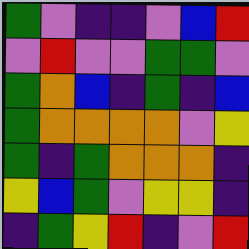[["green", "violet", "indigo", "indigo", "violet", "blue", "red"], ["violet", "red", "violet", "violet", "green", "green", "violet"], ["green", "orange", "blue", "indigo", "green", "indigo", "blue"], ["green", "orange", "orange", "orange", "orange", "violet", "yellow"], ["green", "indigo", "green", "orange", "orange", "orange", "indigo"], ["yellow", "blue", "green", "violet", "yellow", "yellow", "indigo"], ["indigo", "green", "yellow", "red", "indigo", "violet", "red"]]